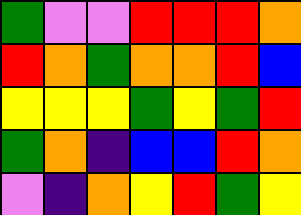[["green", "violet", "violet", "red", "red", "red", "orange"], ["red", "orange", "green", "orange", "orange", "red", "blue"], ["yellow", "yellow", "yellow", "green", "yellow", "green", "red"], ["green", "orange", "indigo", "blue", "blue", "red", "orange"], ["violet", "indigo", "orange", "yellow", "red", "green", "yellow"]]